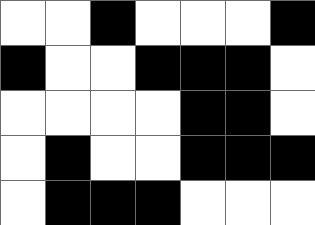[["white", "white", "black", "white", "white", "white", "black"], ["black", "white", "white", "black", "black", "black", "white"], ["white", "white", "white", "white", "black", "black", "white"], ["white", "black", "white", "white", "black", "black", "black"], ["white", "black", "black", "black", "white", "white", "white"]]